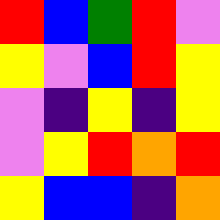[["red", "blue", "green", "red", "violet"], ["yellow", "violet", "blue", "red", "yellow"], ["violet", "indigo", "yellow", "indigo", "yellow"], ["violet", "yellow", "red", "orange", "red"], ["yellow", "blue", "blue", "indigo", "orange"]]